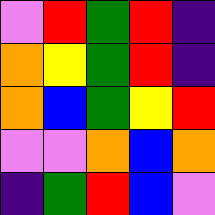[["violet", "red", "green", "red", "indigo"], ["orange", "yellow", "green", "red", "indigo"], ["orange", "blue", "green", "yellow", "red"], ["violet", "violet", "orange", "blue", "orange"], ["indigo", "green", "red", "blue", "violet"]]